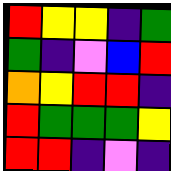[["red", "yellow", "yellow", "indigo", "green"], ["green", "indigo", "violet", "blue", "red"], ["orange", "yellow", "red", "red", "indigo"], ["red", "green", "green", "green", "yellow"], ["red", "red", "indigo", "violet", "indigo"]]